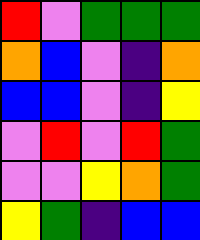[["red", "violet", "green", "green", "green"], ["orange", "blue", "violet", "indigo", "orange"], ["blue", "blue", "violet", "indigo", "yellow"], ["violet", "red", "violet", "red", "green"], ["violet", "violet", "yellow", "orange", "green"], ["yellow", "green", "indigo", "blue", "blue"]]